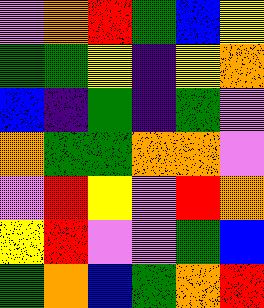[["violet", "orange", "red", "green", "blue", "yellow"], ["green", "green", "yellow", "indigo", "yellow", "orange"], ["blue", "indigo", "green", "indigo", "green", "violet"], ["orange", "green", "green", "orange", "orange", "violet"], ["violet", "red", "yellow", "violet", "red", "orange"], ["yellow", "red", "violet", "violet", "green", "blue"], ["green", "orange", "blue", "green", "orange", "red"]]